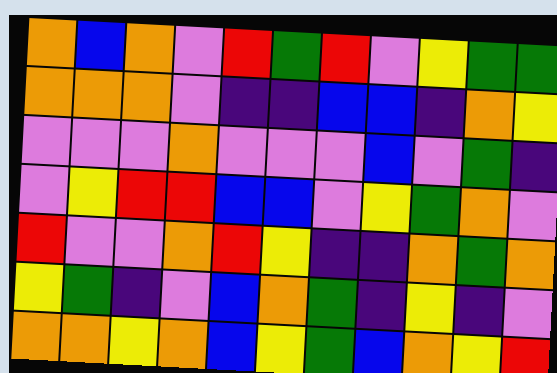[["orange", "blue", "orange", "violet", "red", "green", "red", "violet", "yellow", "green", "green"], ["orange", "orange", "orange", "violet", "indigo", "indigo", "blue", "blue", "indigo", "orange", "yellow"], ["violet", "violet", "violet", "orange", "violet", "violet", "violet", "blue", "violet", "green", "indigo"], ["violet", "yellow", "red", "red", "blue", "blue", "violet", "yellow", "green", "orange", "violet"], ["red", "violet", "violet", "orange", "red", "yellow", "indigo", "indigo", "orange", "green", "orange"], ["yellow", "green", "indigo", "violet", "blue", "orange", "green", "indigo", "yellow", "indigo", "violet"], ["orange", "orange", "yellow", "orange", "blue", "yellow", "green", "blue", "orange", "yellow", "red"]]